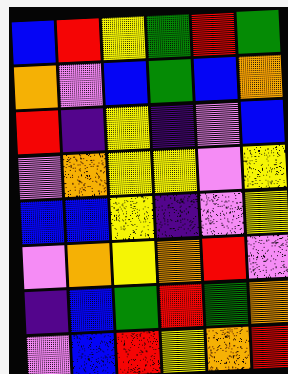[["blue", "red", "yellow", "green", "red", "green"], ["orange", "violet", "blue", "green", "blue", "orange"], ["red", "indigo", "yellow", "indigo", "violet", "blue"], ["violet", "orange", "yellow", "yellow", "violet", "yellow"], ["blue", "blue", "yellow", "indigo", "violet", "yellow"], ["violet", "orange", "yellow", "orange", "red", "violet"], ["indigo", "blue", "green", "red", "green", "orange"], ["violet", "blue", "red", "yellow", "orange", "red"]]